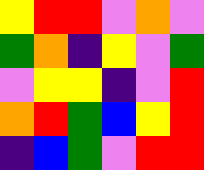[["yellow", "red", "red", "violet", "orange", "violet"], ["green", "orange", "indigo", "yellow", "violet", "green"], ["violet", "yellow", "yellow", "indigo", "violet", "red"], ["orange", "red", "green", "blue", "yellow", "red"], ["indigo", "blue", "green", "violet", "red", "red"]]